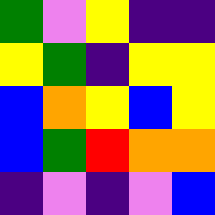[["green", "violet", "yellow", "indigo", "indigo"], ["yellow", "green", "indigo", "yellow", "yellow"], ["blue", "orange", "yellow", "blue", "yellow"], ["blue", "green", "red", "orange", "orange"], ["indigo", "violet", "indigo", "violet", "blue"]]